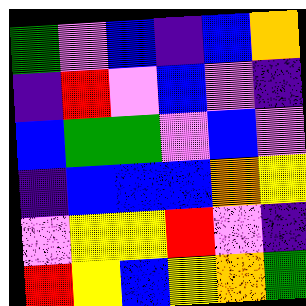[["green", "violet", "blue", "indigo", "blue", "orange"], ["indigo", "red", "violet", "blue", "violet", "indigo"], ["blue", "green", "green", "violet", "blue", "violet"], ["indigo", "blue", "blue", "blue", "orange", "yellow"], ["violet", "yellow", "yellow", "red", "violet", "indigo"], ["red", "yellow", "blue", "yellow", "orange", "green"]]